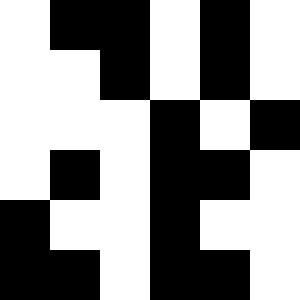[["white", "black", "black", "white", "black", "white"], ["white", "white", "black", "white", "black", "white"], ["white", "white", "white", "black", "white", "black"], ["white", "black", "white", "black", "black", "white"], ["black", "white", "white", "black", "white", "white"], ["black", "black", "white", "black", "black", "white"]]